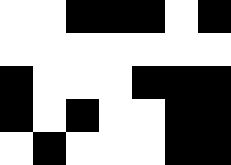[["white", "white", "black", "black", "black", "white", "black"], ["white", "white", "white", "white", "white", "white", "white"], ["black", "white", "white", "white", "black", "black", "black"], ["black", "white", "black", "white", "white", "black", "black"], ["white", "black", "white", "white", "white", "black", "black"]]